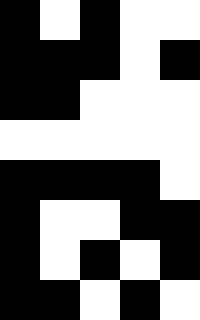[["black", "white", "black", "white", "white"], ["black", "black", "black", "white", "black"], ["black", "black", "white", "white", "white"], ["white", "white", "white", "white", "white"], ["black", "black", "black", "black", "white"], ["black", "white", "white", "black", "black"], ["black", "white", "black", "white", "black"], ["black", "black", "white", "black", "white"]]